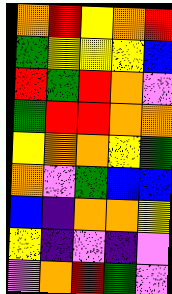[["orange", "red", "yellow", "orange", "red"], ["green", "yellow", "yellow", "yellow", "blue"], ["red", "green", "red", "orange", "violet"], ["green", "red", "red", "orange", "orange"], ["yellow", "orange", "orange", "yellow", "green"], ["orange", "violet", "green", "blue", "blue"], ["blue", "indigo", "orange", "orange", "yellow"], ["yellow", "indigo", "violet", "indigo", "violet"], ["violet", "orange", "red", "green", "violet"]]